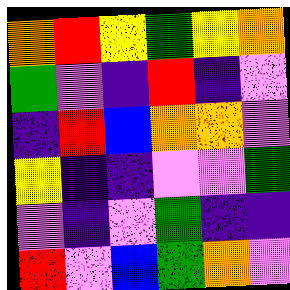[["orange", "red", "yellow", "green", "yellow", "orange"], ["green", "violet", "indigo", "red", "indigo", "violet"], ["indigo", "red", "blue", "orange", "orange", "violet"], ["yellow", "indigo", "indigo", "violet", "violet", "green"], ["violet", "indigo", "violet", "green", "indigo", "indigo"], ["red", "violet", "blue", "green", "orange", "violet"]]